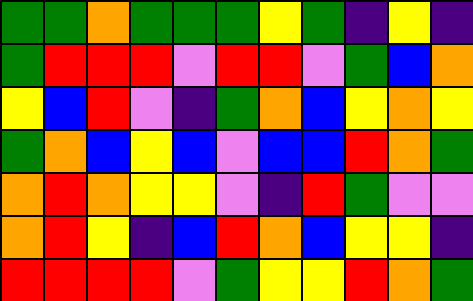[["green", "green", "orange", "green", "green", "green", "yellow", "green", "indigo", "yellow", "indigo"], ["green", "red", "red", "red", "violet", "red", "red", "violet", "green", "blue", "orange"], ["yellow", "blue", "red", "violet", "indigo", "green", "orange", "blue", "yellow", "orange", "yellow"], ["green", "orange", "blue", "yellow", "blue", "violet", "blue", "blue", "red", "orange", "green"], ["orange", "red", "orange", "yellow", "yellow", "violet", "indigo", "red", "green", "violet", "violet"], ["orange", "red", "yellow", "indigo", "blue", "red", "orange", "blue", "yellow", "yellow", "indigo"], ["red", "red", "red", "red", "violet", "green", "yellow", "yellow", "red", "orange", "green"]]